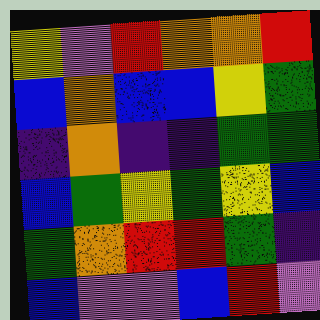[["yellow", "violet", "red", "orange", "orange", "red"], ["blue", "orange", "blue", "blue", "yellow", "green"], ["indigo", "orange", "indigo", "indigo", "green", "green"], ["blue", "green", "yellow", "green", "yellow", "blue"], ["green", "orange", "red", "red", "green", "indigo"], ["blue", "violet", "violet", "blue", "red", "violet"]]